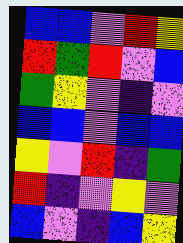[["blue", "blue", "violet", "red", "yellow"], ["red", "green", "red", "violet", "blue"], ["green", "yellow", "violet", "indigo", "violet"], ["blue", "blue", "violet", "blue", "blue"], ["yellow", "violet", "red", "indigo", "green"], ["red", "indigo", "violet", "yellow", "violet"], ["blue", "violet", "indigo", "blue", "yellow"]]